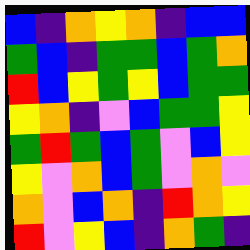[["blue", "indigo", "orange", "yellow", "orange", "indigo", "blue", "blue"], ["green", "blue", "indigo", "green", "green", "blue", "green", "orange"], ["red", "blue", "yellow", "green", "yellow", "blue", "green", "green"], ["yellow", "orange", "indigo", "violet", "blue", "green", "green", "yellow"], ["green", "red", "green", "blue", "green", "violet", "blue", "yellow"], ["yellow", "violet", "orange", "blue", "green", "violet", "orange", "violet"], ["orange", "violet", "blue", "orange", "indigo", "red", "orange", "yellow"], ["red", "violet", "yellow", "blue", "indigo", "orange", "green", "indigo"]]